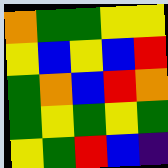[["orange", "green", "green", "yellow", "yellow"], ["yellow", "blue", "yellow", "blue", "red"], ["green", "orange", "blue", "red", "orange"], ["green", "yellow", "green", "yellow", "green"], ["yellow", "green", "red", "blue", "indigo"]]